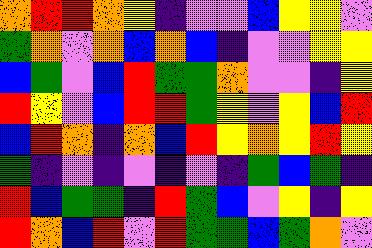[["orange", "red", "red", "orange", "yellow", "indigo", "violet", "violet", "blue", "yellow", "yellow", "violet"], ["green", "orange", "violet", "orange", "blue", "orange", "blue", "indigo", "violet", "violet", "yellow", "yellow"], ["blue", "green", "violet", "blue", "red", "green", "green", "orange", "violet", "violet", "indigo", "yellow"], ["red", "yellow", "violet", "blue", "red", "red", "green", "yellow", "violet", "yellow", "blue", "red"], ["blue", "red", "orange", "indigo", "orange", "blue", "red", "yellow", "orange", "yellow", "red", "yellow"], ["green", "indigo", "violet", "indigo", "violet", "indigo", "violet", "indigo", "green", "blue", "green", "indigo"], ["red", "blue", "green", "green", "indigo", "red", "green", "blue", "violet", "yellow", "indigo", "yellow"], ["red", "orange", "blue", "red", "violet", "red", "green", "green", "blue", "green", "orange", "violet"]]